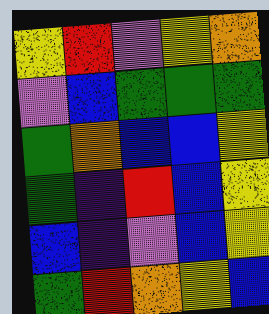[["yellow", "red", "violet", "yellow", "orange"], ["violet", "blue", "green", "green", "green"], ["green", "orange", "blue", "blue", "yellow"], ["green", "indigo", "red", "blue", "yellow"], ["blue", "indigo", "violet", "blue", "yellow"], ["green", "red", "orange", "yellow", "blue"]]